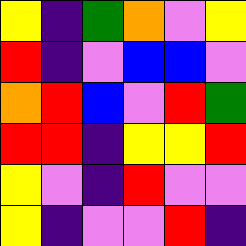[["yellow", "indigo", "green", "orange", "violet", "yellow"], ["red", "indigo", "violet", "blue", "blue", "violet"], ["orange", "red", "blue", "violet", "red", "green"], ["red", "red", "indigo", "yellow", "yellow", "red"], ["yellow", "violet", "indigo", "red", "violet", "violet"], ["yellow", "indigo", "violet", "violet", "red", "indigo"]]